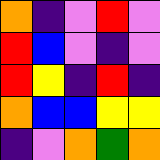[["orange", "indigo", "violet", "red", "violet"], ["red", "blue", "violet", "indigo", "violet"], ["red", "yellow", "indigo", "red", "indigo"], ["orange", "blue", "blue", "yellow", "yellow"], ["indigo", "violet", "orange", "green", "orange"]]